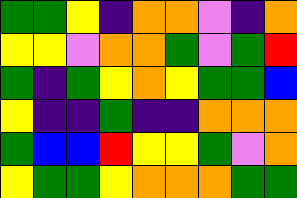[["green", "green", "yellow", "indigo", "orange", "orange", "violet", "indigo", "orange"], ["yellow", "yellow", "violet", "orange", "orange", "green", "violet", "green", "red"], ["green", "indigo", "green", "yellow", "orange", "yellow", "green", "green", "blue"], ["yellow", "indigo", "indigo", "green", "indigo", "indigo", "orange", "orange", "orange"], ["green", "blue", "blue", "red", "yellow", "yellow", "green", "violet", "orange"], ["yellow", "green", "green", "yellow", "orange", "orange", "orange", "green", "green"]]